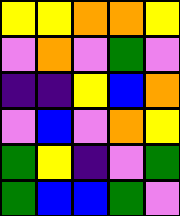[["yellow", "yellow", "orange", "orange", "yellow"], ["violet", "orange", "violet", "green", "violet"], ["indigo", "indigo", "yellow", "blue", "orange"], ["violet", "blue", "violet", "orange", "yellow"], ["green", "yellow", "indigo", "violet", "green"], ["green", "blue", "blue", "green", "violet"]]